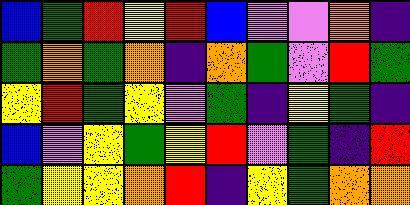[["blue", "green", "red", "yellow", "red", "blue", "violet", "violet", "orange", "indigo"], ["green", "orange", "green", "orange", "indigo", "orange", "green", "violet", "red", "green"], ["yellow", "red", "green", "yellow", "violet", "green", "indigo", "yellow", "green", "indigo"], ["blue", "violet", "yellow", "green", "yellow", "red", "violet", "green", "indigo", "red"], ["green", "yellow", "yellow", "orange", "red", "indigo", "yellow", "green", "orange", "orange"]]